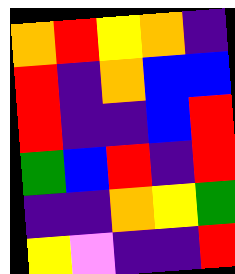[["orange", "red", "yellow", "orange", "indigo"], ["red", "indigo", "orange", "blue", "blue"], ["red", "indigo", "indigo", "blue", "red"], ["green", "blue", "red", "indigo", "red"], ["indigo", "indigo", "orange", "yellow", "green"], ["yellow", "violet", "indigo", "indigo", "red"]]